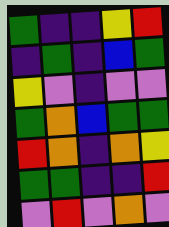[["green", "indigo", "indigo", "yellow", "red"], ["indigo", "green", "indigo", "blue", "green"], ["yellow", "violet", "indigo", "violet", "violet"], ["green", "orange", "blue", "green", "green"], ["red", "orange", "indigo", "orange", "yellow"], ["green", "green", "indigo", "indigo", "red"], ["violet", "red", "violet", "orange", "violet"]]